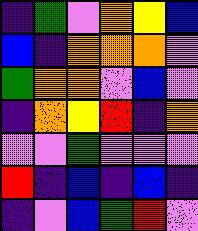[["indigo", "green", "violet", "orange", "yellow", "blue"], ["blue", "indigo", "orange", "orange", "orange", "violet"], ["green", "orange", "orange", "violet", "blue", "violet"], ["indigo", "orange", "yellow", "red", "indigo", "orange"], ["violet", "violet", "green", "violet", "violet", "violet"], ["red", "indigo", "blue", "indigo", "blue", "indigo"], ["indigo", "violet", "blue", "green", "red", "violet"]]